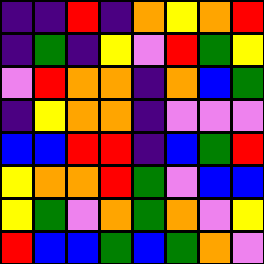[["indigo", "indigo", "red", "indigo", "orange", "yellow", "orange", "red"], ["indigo", "green", "indigo", "yellow", "violet", "red", "green", "yellow"], ["violet", "red", "orange", "orange", "indigo", "orange", "blue", "green"], ["indigo", "yellow", "orange", "orange", "indigo", "violet", "violet", "violet"], ["blue", "blue", "red", "red", "indigo", "blue", "green", "red"], ["yellow", "orange", "orange", "red", "green", "violet", "blue", "blue"], ["yellow", "green", "violet", "orange", "green", "orange", "violet", "yellow"], ["red", "blue", "blue", "green", "blue", "green", "orange", "violet"]]